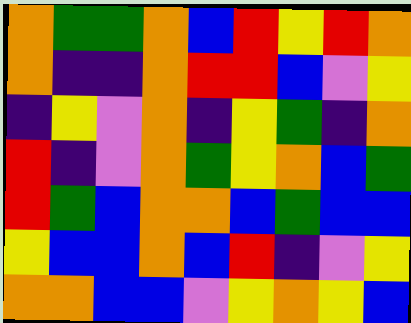[["orange", "green", "green", "orange", "blue", "red", "yellow", "red", "orange"], ["orange", "indigo", "indigo", "orange", "red", "red", "blue", "violet", "yellow"], ["indigo", "yellow", "violet", "orange", "indigo", "yellow", "green", "indigo", "orange"], ["red", "indigo", "violet", "orange", "green", "yellow", "orange", "blue", "green"], ["red", "green", "blue", "orange", "orange", "blue", "green", "blue", "blue"], ["yellow", "blue", "blue", "orange", "blue", "red", "indigo", "violet", "yellow"], ["orange", "orange", "blue", "blue", "violet", "yellow", "orange", "yellow", "blue"]]